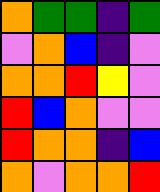[["orange", "green", "green", "indigo", "green"], ["violet", "orange", "blue", "indigo", "violet"], ["orange", "orange", "red", "yellow", "violet"], ["red", "blue", "orange", "violet", "violet"], ["red", "orange", "orange", "indigo", "blue"], ["orange", "violet", "orange", "orange", "red"]]